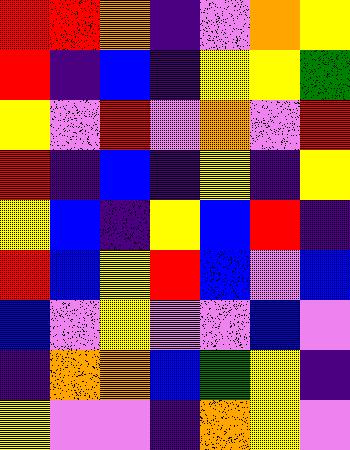[["red", "red", "orange", "indigo", "violet", "orange", "yellow"], ["red", "indigo", "blue", "indigo", "yellow", "yellow", "green"], ["yellow", "violet", "red", "violet", "orange", "violet", "red"], ["red", "indigo", "blue", "indigo", "yellow", "indigo", "yellow"], ["yellow", "blue", "indigo", "yellow", "blue", "red", "indigo"], ["red", "blue", "yellow", "red", "blue", "violet", "blue"], ["blue", "violet", "yellow", "violet", "violet", "blue", "violet"], ["indigo", "orange", "orange", "blue", "green", "yellow", "indigo"], ["yellow", "violet", "violet", "indigo", "orange", "yellow", "violet"]]